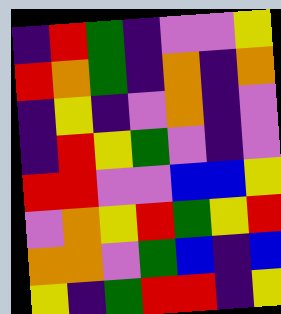[["indigo", "red", "green", "indigo", "violet", "violet", "yellow"], ["red", "orange", "green", "indigo", "orange", "indigo", "orange"], ["indigo", "yellow", "indigo", "violet", "orange", "indigo", "violet"], ["indigo", "red", "yellow", "green", "violet", "indigo", "violet"], ["red", "red", "violet", "violet", "blue", "blue", "yellow"], ["violet", "orange", "yellow", "red", "green", "yellow", "red"], ["orange", "orange", "violet", "green", "blue", "indigo", "blue"], ["yellow", "indigo", "green", "red", "red", "indigo", "yellow"]]